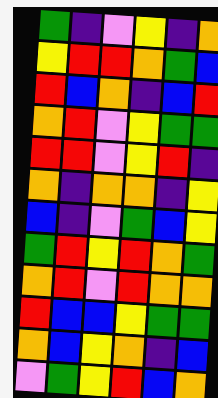[["green", "indigo", "violet", "yellow", "indigo", "orange"], ["yellow", "red", "red", "orange", "green", "blue"], ["red", "blue", "orange", "indigo", "blue", "red"], ["orange", "red", "violet", "yellow", "green", "green"], ["red", "red", "violet", "yellow", "red", "indigo"], ["orange", "indigo", "orange", "orange", "indigo", "yellow"], ["blue", "indigo", "violet", "green", "blue", "yellow"], ["green", "red", "yellow", "red", "orange", "green"], ["orange", "red", "violet", "red", "orange", "orange"], ["red", "blue", "blue", "yellow", "green", "green"], ["orange", "blue", "yellow", "orange", "indigo", "blue"], ["violet", "green", "yellow", "red", "blue", "orange"]]